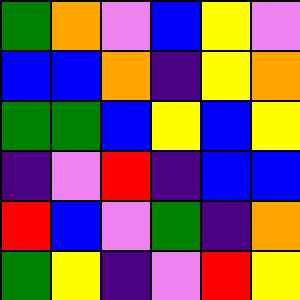[["green", "orange", "violet", "blue", "yellow", "violet"], ["blue", "blue", "orange", "indigo", "yellow", "orange"], ["green", "green", "blue", "yellow", "blue", "yellow"], ["indigo", "violet", "red", "indigo", "blue", "blue"], ["red", "blue", "violet", "green", "indigo", "orange"], ["green", "yellow", "indigo", "violet", "red", "yellow"]]